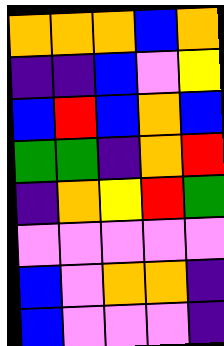[["orange", "orange", "orange", "blue", "orange"], ["indigo", "indigo", "blue", "violet", "yellow"], ["blue", "red", "blue", "orange", "blue"], ["green", "green", "indigo", "orange", "red"], ["indigo", "orange", "yellow", "red", "green"], ["violet", "violet", "violet", "violet", "violet"], ["blue", "violet", "orange", "orange", "indigo"], ["blue", "violet", "violet", "violet", "indigo"]]